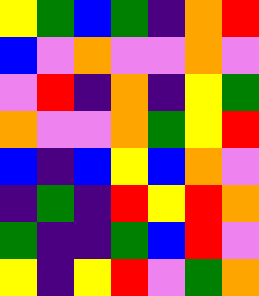[["yellow", "green", "blue", "green", "indigo", "orange", "red"], ["blue", "violet", "orange", "violet", "violet", "orange", "violet"], ["violet", "red", "indigo", "orange", "indigo", "yellow", "green"], ["orange", "violet", "violet", "orange", "green", "yellow", "red"], ["blue", "indigo", "blue", "yellow", "blue", "orange", "violet"], ["indigo", "green", "indigo", "red", "yellow", "red", "orange"], ["green", "indigo", "indigo", "green", "blue", "red", "violet"], ["yellow", "indigo", "yellow", "red", "violet", "green", "orange"]]